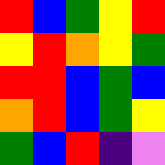[["red", "blue", "green", "yellow", "red"], ["yellow", "red", "orange", "yellow", "green"], ["red", "red", "blue", "green", "blue"], ["orange", "red", "blue", "green", "yellow"], ["green", "blue", "red", "indigo", "violet"]]